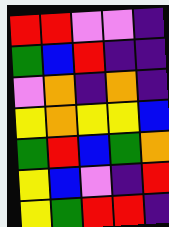[["red", "red", "violet", "violet", "indigo"], ["green", "blue", "red", "indigo", "indigo"], ["violet", "orange", "indigo", "orange", "indigo"], ["yellow", "orange", "yellow", "yellow", "blue"], ["green", "red", "blue", "green", "orange"], ["yellow", "blue", "violet", "indigo", "red"], ["yellow", "green", "red", "red", "indigo"]]